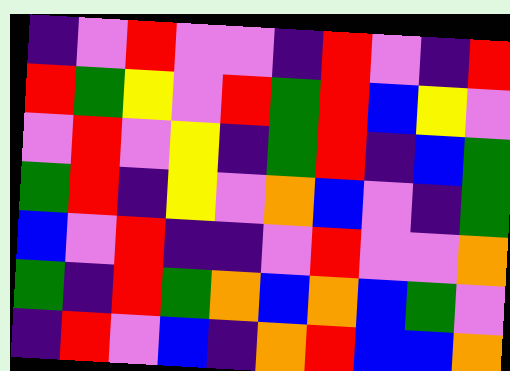[["indigo", "violet", "red", "violet", "violet", "indigo", "red", "violet", "indigo", "red"], ["red", "green", "yellow", "violet", "red", "green", "red", "blue", "yellow", "violet"], ["violet", "red", "violet", "yellow", "indigo", "green", "red", "indigo", "blue", "green"], ["green", "red", "indigo", "yellow", "violet", "orange", "blue", "violet", "indigo", "green"], ["blue", "violet", "red", "indigo", "indigo", "violet", "red", "violet", "violet", "orange"], ["green", "indigo", "red", "green", "orange", "blue", "orange", "blue", "green", "violet"], ["indigo", "red", "violet", "blue", "indigo", "orange", "red", "blue", "blue", "orange"]]